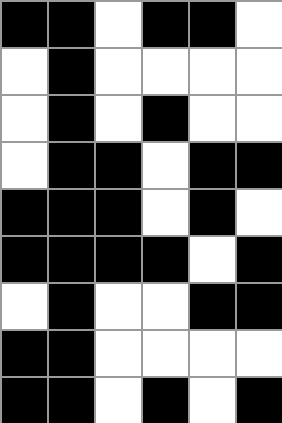[["black", "black", "white", "black", "black", "white"], ["white", "black", "white", "white", "white", "white"], ["white", "black", "white", "black", "white", "white"], ["white", "black", "black", "white", "black", "black"], ["black", "black", "black", "white", "black", "white"], ["black", "black", "black", "black", "white", "black"], ["white", "black", "white", "white", "black", "black"], ["black", "black", "white", "white", "white", "white"], ["black", "black", "white", "black", "white", "black"]]